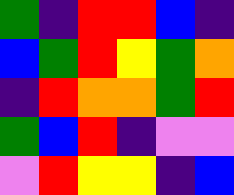[["green", "indigo", "red", "red", "blue", "indigo"], ["blue", "green", "red", "yellow", "green", "orange"], ["indigo", "red", "orange", "orange", "green", "red"], ["green", "blue", "red", "indigo", "violet", "violet"], ["violet", "red", "yellow", "yellow", "indigo", "blue"]]